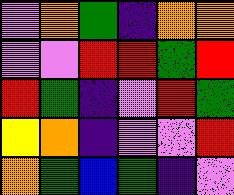[["violet", "orange", "green", "indigo", "orange", "orange"], ["violet", "violet", "red", "red", "green", "red"], ["red", "green", "indigo", "violet", "red", "green"], ["yellow", "orange", "indigo", "violet", "violet", "red"], ["orange", "green", "blue", "green", "indigo", "violet"]]